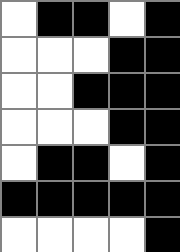[["white", "black", "black", "white", "black"], ["white", "white", "white", "black", "black"], ["white", "white", "black", "black", "black"], ["white", "white", "white", "black", "black"], ["white", "black", "black", "white", "black"], ["black", "black", "black", "black", "black"], ["white", "white", "white", "white", "black"]]